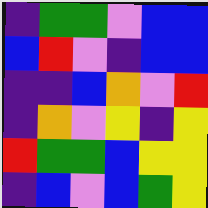[["indigo", "green", "green", "violet", "blue", "blue"], ["blue", "red", "violet", "indigo", "blue", "blue"], ["indigo", "indigo", "blue", "orange", "violet", "red"], ["indigo", "orange", "violet", "yellow", "indigo", "yellow"], ["red", "green", "green", "blue", "yellow", "yellow"], ["indigo", "blue", "violet", "blue", "green", "yellow"]]